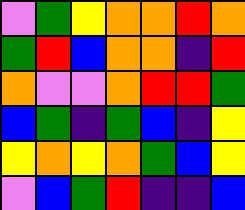[["violet", "green", "yellow", "orange", "orange", "red", "orange"], ["green", "red", "blue", "orange", "orange", "indigo", "red"], ["orange", "violet", "violet", "orange", "red", "red", "green"], ["blue", "green", "indigo", "green", "blue", "indigo", "yellow"], ["yellow", "orange", "yellow", "orange", "green", "blue", "yellow"], ["violet", "blue", "green", "red", "indigo", "indigo", "blue"]]